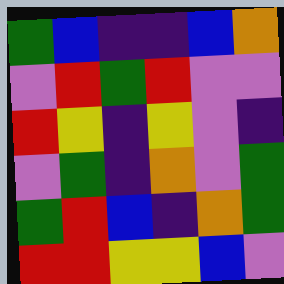[["green", "blue", "indigo", "indigo", "blue", "orange"], ["violet", "red", "green", "red", "violet", "violet"], ["red", "yellow", "indigo", "yellow", "violet", "indigo"], ["violet", "green", "indigo", "orange", "violet", "green"], ["green", "red", "blue", "indigo", "orange", "green"], ["red", "red", "yellow", "yellow", "blue", "violet"]]